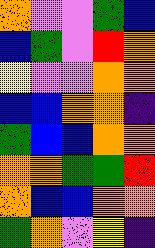[["orange", "violet", "violet", "green", "blue"], ["blue", "green", "violet", "red", "orange"], ["yellow", "violet", "violet", "orange", "orange"], ["blue", "blue", "orange", "orange", "indigo"], ["green", "blue", "blue", "orange", "orange"], ["orange", "orange", "green", "green", "red"], ["orange", "blue", "blue", "orange", "orange"], ["green", "orange", "violet", "yellow", "indigo"]]